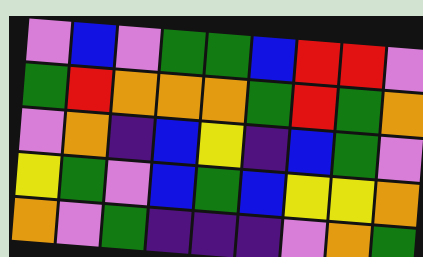[["violet", "blue", "violet", "green", "green", "blue", "red", "red", "violet"], ["green", "red", "orange", "orange", "orange", "green", "red", "green", "orange"], ["violet", "orange", "indigo", "blue", "yellow", "indigo", "blue", "green", "violet"], ["yellow", "green", "violet", "blue", "green", "blue", "yellow", "yellow", "orange"], ["orange", "violet", "green", "indigo", "indigo", "indigo", "violet", "orange", "green"]]